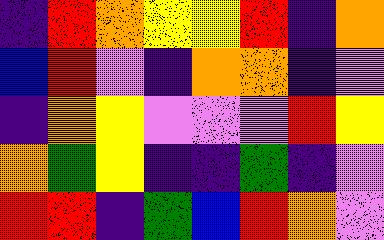[["indigo", "red", "orange", "yellow", "yellow", "red", "indigo", "orange"], ["blue", "red", "violet", "indigo", "orange", "orange", "indigo", "violet"], ["indigo", "orange", "yellow", "violet", "violet", "violet", "red", "yellow"], ["orange", "green", "yellow", "indigo", "indigo", "green", "indigo", "violet"], ["red", "red", "indigo", "green", "blue", "red", "orange", "violet"]]